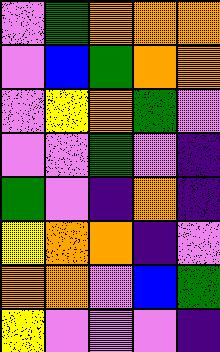[["violet", "green", "orange", "orange", "orange"], ["violet", "blue", "green", "orange", "orange"], ["violet", "yellow", "orange", "green", "violet"], ["violet", "violet", "green", "violet", "indigo"], ["green", "violet", "indigo", "orange", "indigo"], ["yellow", "orange", "orange", "indigo", "violet"], ["orange", "orange", "violet", "blue", "green"], ["yellow", "violet", "violet", "violet", "indigo"]]